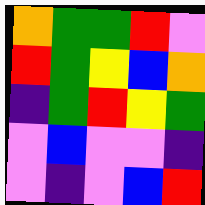[["orange", "green", "green", "red", "violet"], ["red", "green", "yellow", "blue", "orange"], ["indigo", "green", "red", "yellow", "green"], ["violet", "blue", "violet", "violet", "indigo"], ["violet", "indigo", "violet", "blue", "red"]]